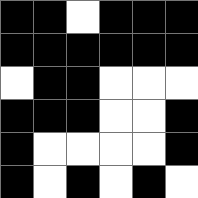[["black", "black", "white", "black", "black", "black"], ["black", "black", "black", "black", "black", "black"], ["white", "black", "black", "white", "white", "white"], ["black", "black", "black", "white", "white", "black"], ["black", "white", "white", "white", "white", "black"], ["black", "white", "black", "white", "black", "white"]]